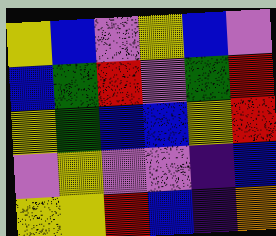[["yellow", "blue", "violet", "yellow", "blue", "violet"], ["blue", "green", "red", "violet", "green", "red"], ["yellow", "green", "blue", "blue", "yellow", "red"], ["violet", "yellow", "violet", "violet", "indigo", "blue"], ["yellow", "yellow", "red", "blue", "indigo", "orange"]]